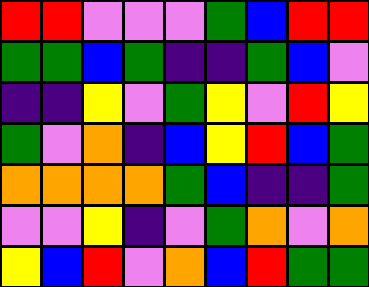[["red", "red", "violet", "violet", "violet", "green", "blue", "red", "red"], ["green", "green", "blue", "green", "indigo", "indigo", "green", "blue", "violet"], ["indigo", "indigo", "yellow", "violet", "green", "yellow", "violet", "red", "yellow"], ["green", "violet", "orange", "indigo", "blue", "yellow", "red", "blue", "green"], ["orange", "orange", "orange", "orange", "green", "blue", "indigo", "indigo", "green"], ["violet", "violet", "yellow", "indigo", "violet", "green", "orange", "violet", "orange"], ["yellow", "blue", "red", "violet", "orange", "blue", "red", "green", "green"]]